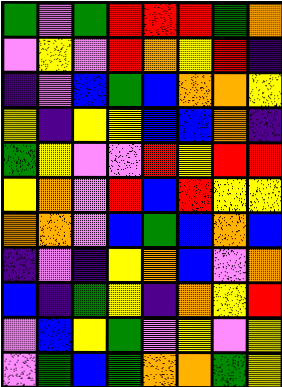[["green", "violet", "green", "red", "red", "red", "green", "orange"], ["violet", "yellow", "violet", "red", "orange", "yellow", "red", "indigo"], ["indigo", "violet", "blue", "green", "blue", "orange", "orange", "yellow"], ["yellow", "indigo", "yellow", "yellow", "blue", "blue", "orange", "indigo"], ["green", "yellow", "violet", "violet", "red", "yellow", "red", "red"], ["yellow", "orange", "violet", "red", "blue", "red", "yellow", "yellow"], ["orange", "orange", "violet", "blue", "green", "blue", "orange", "blue"], ["indigo", "violet", "indigo", "yellow", "orange", "blue", "violet", "orange"], ["blue", "indigo", "green", "yellow", "indigo", "orange", "yellow", "red"], ["violet", "blue", "yellow", "green", "violet", "yellow", "violet", "yellow"], ["violet", "green", "blue", "green", "orange", "orange", "green", "yellow"]]